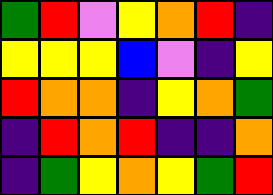[["green", "red", "violet", "yellow", "orange", "red", "indigo"], ["yellow", "yellow", "yellow", "blue", "violet", "indigo", "yellow"], ["red", "orange", "orange", "indigo", "yellow", "orange", "green"], ["indigo", "red", "orange", "red", "indigo", "indigo", "orange"], ["indigo", "green", "yellow", "orange", "yellow", "green", "red"]]